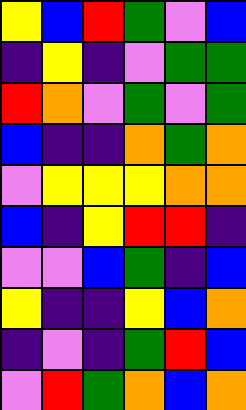[["yellow", "blue", "red", "green", "violet", "blue"], ["indigo", "yellow", "indigo", "violet", "green", "green"], ["red", "orange", "violet", "green", "violet", "green"], ["blue", "indigo", "indigo", "orange", "green", "orange"], ["violet", "yellow", "yellow", "yellow", "orange", "orange"], ["blue", "indigo", "yellow", "red", "red", "indigo"], ["violet", "violet", "blue", "green", "indigo", "blue"], ["yellow", "indigo", "indigo", "yellow", "blue", "orange"], ["indigo", "violet", "indigo", "green", "red", "blue"], ["violet", "red", "green", "orange", "blue", "orange"]]